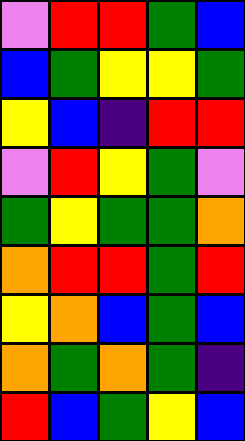[["violet", "red", "red", "green", "blue"], ["blue", "green", "yellow", "yellow", "green"], ["yellow", "blue", "indigo", "red", "red"], ["violet", "red", "yellow", "green", "violet"], ["green", "yellow", "green", "green", "orange"], ["orange", "red", "red", "green", "red"], ["yellow", "orange", "blue", "green", "blue"], ["orange", "green", "orange", "green", "indigo"], ["red", "blue", "green", "yellow", "blue"]]